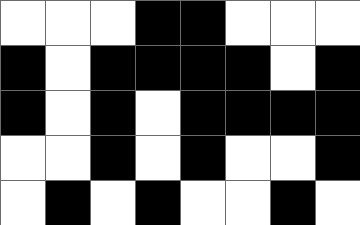[["white", "white", "white", "black", "black", "white", "white", "white"], ["black", "white", "black", "black", "black", "black", "white", "black"], ["black", "white", "black", "white", "black", "black", "black", "black"], ["white", "white", "black", "white", "black", "white", "white", "black"], ["white", "black", "white", "black", "white", "white", "black", "white"]]